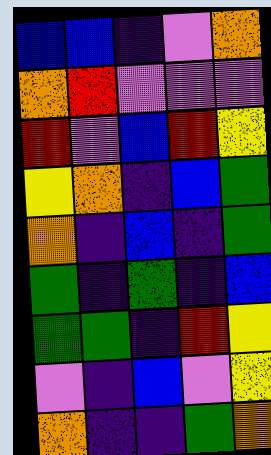[["blue", "blue", "indigo", "violet", "orange"], ["orange", "red", "violet", "violet", "violet"], ["red", "violet", "blue", "red", "yellow"], ["yellow", "orange", "indigo", "blue", "green"], ["orange", "indigo", "blue", "indigo", "green"], ["green", "indigo", "green", "indigo", "blue"], ["green", "green", "indigo", "red", "yellow"], ["violet", "indigo", "blue", "violet", "yellow"], ["orange", "indigo", "indigo", "green", "orange"]]